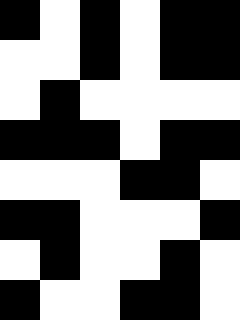[["black", "white", "black", "white", "black", "black"], ["white", "white", "black", "white", "black", "black"], ["white", "black", "white", "white", "white", "white"], ["black", "black", "black", "white", "black", "black"], ["white", "white", "white", "black", "black", "white"], ["black", "black", "white", "white", "white", "black"], ["white", "black", "white", "white", "black", "white"], ["black", "white", "white", "black", "black", "white"]]